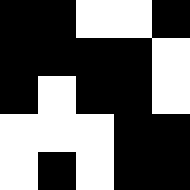[["black", "black", "white", "white", "black"], ["black", "black", "black", "black", "white"], ["black", "white", "black", "black", "white"], ["white", "white", "white", "black", "black"], ["white", "black", "white", "black", "black"]]